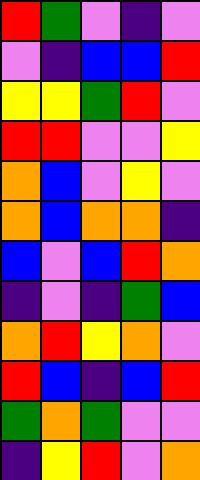[["red", "green", "violet", "indigo", "violet"], ["violet", "indigo", "blue", "blue", "red"], ["yellow", "yellow", "green", "red", "violet"], ["red", "red", "violet", "violet", "yellow"], ["orange", "blue", "violet", "yellow", "violet"], ["orange", "blue", "orange", "orange", "indigo"], ["blue", "violet", "blue", "red", "orange"], ["indigo", "violet", "indigo", "green", "blue"], ["orange", "red", "yellow", "orange", "violet"], ["red", "blue", "indigo", "blue", "red"], ["green", "orange", "green", "violet", "violet"], ["indigo", "yellow", "red", "violet", "orange"]]